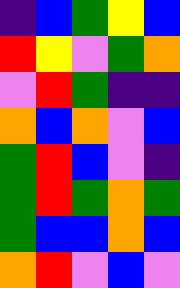[["indigo", "blue", "green", "yellow", "blue"], ["red", "yellow", "violet", "green", "orange"], ["violet", "red", "green", "indigo", "indigo"], ["orange", "blue", "orange", "violet", "blue"], ["green", "red", "blue", "violet", "indigo"], ["green", "red", "green", "orange", "green"], ["green", "blue", "blue", "orange", "blue"], ["orange", "red", "violet", "blue", "violet"]]